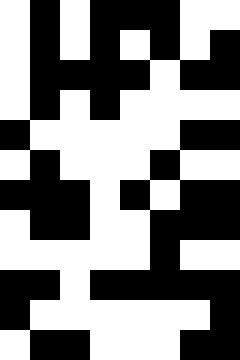[["white", "black", "white", "black", "black", "black", "white", "white"], ["white", "black", "white", "black", "white", "black", "white", "black"], ["white", "black", "black", "black", "black", "white", "black", "black"], ["white", "black", "white", "black", "white", "white", "white", "white"], ["black", "white", "white", "white", "white", "white", "black", "black"], ["white", "black", "white", "white", "white", "black", "white", "white"], ["black", "black", "black", "white", "black", "white", "black", "black"], ["white", "black", "black", "white", "white", "black", "black", "black"], ["white", "white", "white", "white", "white", "black", "white", "white"], ["black", "black", "white", "black", "black", "black", "black", "black"], ["black", "white", "white", "white", "white", "white", "white", "black"], ["white", "black", "black", "white", "white", "white", "black", "black"]]